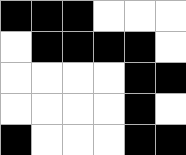[["black", "black", "black", "white", "white", "white"], ["white", "black", "black", "black", "black", "white"], ["white", "white", "white", "white", "black", "black"], ["white", "white", "white", "white", "black", "white"], ["black", "white", "white", "white", "black", "black"]]